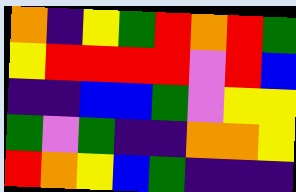[["orange", "indigo", "yellow", "green", "red", "orange", "red", "green"], ["yellow", "red", "red", "red", "red", "violet", "red", "blue"], ["indigo", "indigo", "blue", "blue", "green", "violet", "yellow", "yellow"], ["green", "violet", "green", "indigo", "indigo", "orange", "orange", "yellow"], ["red", "orange", "yellow", "blue", "green", "indigo", "indigo", "indigo"]]